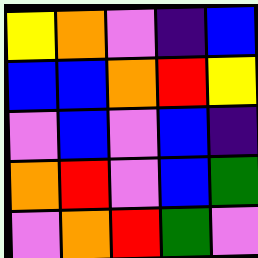[["yellow", "orange", "violet", "indigo", "blue"], ["blue", "blue", "orange", "red", "yellow"], ["violet", "blue", "violet", "blue", "indigo"], ["orange", "red", "violet", "blue", "green"], ["violet", "orange", "red", "green", "violet"]]